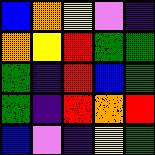[["blue", "orange", "yellow", "violet", "indigo"], ["orange", "yellow", "red", "green", "green"], ["green", "indigo", "red", "blue", "green"], ["green", "indigo", "red", "orange", "red"], ["blue", "violet", "indigo", "yellow", "green"]]